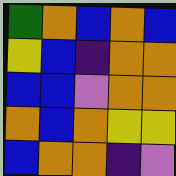[["green", "orange", "blue", "orange", "blue"], ["yellow", "blue", "indigo", "orange", "orange"], ["blue", "blue", "violet", "orange", "orange"], ["orange", "blue", "orange", "yellow", "yellow"], ["blue", "orange", "orange", "indigo", "violet"]]